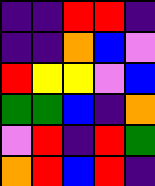[["indigo", "indigo", "red", "red", "indigo"], ["indigo", "indigo", "orange", "blue", "violet"], ["red", "yellow", "yellow", "violet", "blue"], ["green", "green", "blue", "indigo", "orange"], ["violet", "red", "indigo", "red", "green"], ["orange", "red", "blue", "red", "indigo"]]